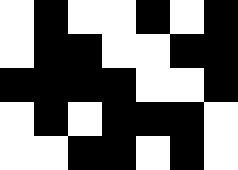[["white", "black", "white", "white", "black", "white", "black"], ["white", "black", "black", "white", "white", "black", "black"], ["black", "black", "black", "black", "white", "white", "black"], ["white", "black", "white", "black", "black", "black", "white"], ["white", "white", "black", "black", "white", "black", "white"]]